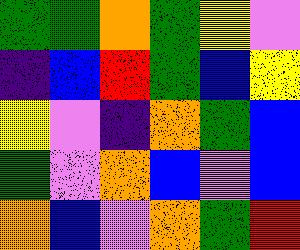[["green", "green", "orange", "green", "yellow", "violet"], ["indigo", "blue", "red", "green", "blue", "yellow"], ["yellow", "violet", "indigo", "orange", "green", "blue"], ["green", "violet", "orange", "blue", "violet", "blue"], ["orange", "blue", "violet", "orange", "green", "red"]]